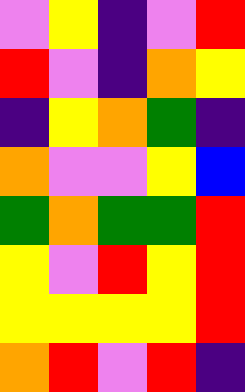[["violet", "yellow", "indigo", "violet", "red"], ["red", "violet", "indigo", "orange", "yellow"], ["indigo", "yellow", "orange", "green", "indigo"], ["orange", "violet", "violet", "yellow", "blue"], ["green", "orange", "green", "green", "red"], ["yellow", "violet", "red", "yellow", "red"], ["yellow", "yellow", "yellow", "yellow", "red"], ["orange", "red", "violet", "red", "indigo"]]